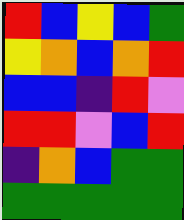[["red", "blue", "yellow", "blue", "green"], ["yellow", "orange", "blue", "orange", "red"], ["blue", "blue", "indigo", "red", "violet"], ["red", "red", "violet", "blue", "red"], ["indigo", "orange", "blue", "green", "green"], ["green", "green", "green", "green", "green"]]